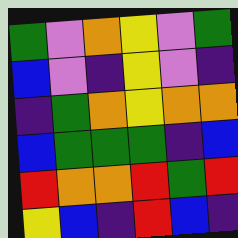[["green", "violet", "orange", "yellow", "violet", "green"], ["blue", "violet", "indigo", "yellow", "violet", "indigo"], ["indigo", "green", "orange", "yellow", "orange", "orange"], ["blue", "green", "green", "green", "indigo", "blue"], ["red", "orange", "orange", "red", "green", "red"], ["yellow", "blue", "indigo", "red", "blue", "indigo"]]